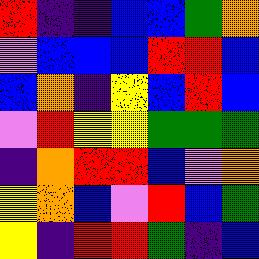[["red", "indigo", "indigo", "blue", "blue", "green", "orange"], ["violet", "blue", "blue", "blue", "red", "red", "blue"], ["blue", "orange", "indigo", "yellow", "blue", "red", "blue"], ["violet", "red", "yellow", "yellow", "green", "green", "green"], ["indigo", "orange", "red", "red", "blue", "violet", "orange"], ["yellow", "orange", "blue", "violet", "red", "blue", "green"], ["yellow", "indigo", "red", "red", "green", "indigo", "blue"]]